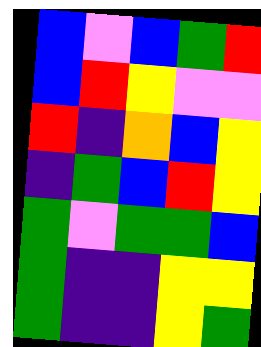[["blue", "violet", "blue", "green", "red"], ["blue", "red", "yellow", "violet", "violet"], ["red", "indigo", "orange", "blue", "yellow"], ["indigo", "green", "blue", "red", "yellow"], ["green", "violet", "green", "green", "blue"], ["green", "indigo", "indigo", "yellow", "yellow"], ["green", "indigo", "indigo", "yellow", "green"]]